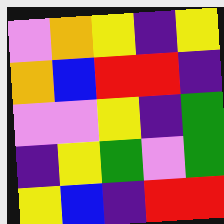[["violet", "orange", "yellow", "indigo", "yellow"], ["orange", "blue", "red", "red", "indigo"], ["violet", "violet", "yellow", "indigo", "green"], ["indigo", "yellow", "green", "violet", "green"], ["yellow", "blue", "indigo", "red", "red"]]